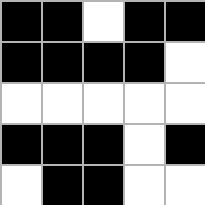[["black", "black", "white", "black", "black"], ["black", "black", "black", "black", "white"], ["white", "white", "white", "white", "white"], ["black", "black", "black", "white", "black"], ["white", "black", "black", "white", "white"]]